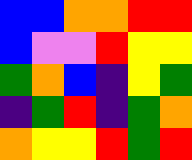[["blue", "blue", "orange", "orange", "red", "red"], ["blue", "violet", "violet", "red", "yellow", "yellow"], ["green", "orange", "blue", "indigo", "yellow", "green"], ["indigo", "green", "red", "indigo", "green", "orange"], ["orange", "yellow", "yellow", "red", "green", "red"]]